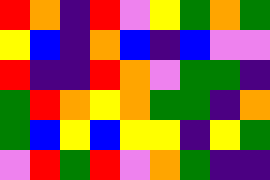[["red", "orange", "indigo", "red", "violet", "yellow", "green", "orange", "green"], ["yellow", "blue", "indigo", "orange", "blue", "indigo", "blue", "violet", "violet"], ["red", "indigo", "indigo", "red", "orange", "violet", "green", "green", "indigo"], ["green", "red", "orange", "yellow", "orange", "green", "green", "indigo", "orange"], ["green", "blue", "yellow", "blue", "yellow", "yellow", "indigo", "yellow", "green"], ["violet", "red", "green", "red", "violet", "orange", "green", "indigo", "indigo"]]